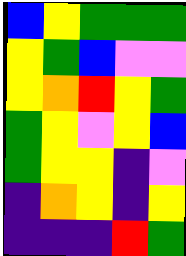[["blue", "yellow", "green", "green", "green"], ["yellow", "green", "blue", "violet", "violet"], ["yellow", "orange", "red", "yellow", "green"], ["green", "yellow", "violet", "yellow", "blue"], ["green", "yellow", "yellow", "indigo", "violet"], ["indigo", "orange", "yellow", "indigo", "yellow"], ["indigo", "indigo", "indigo", "red", "green"]]